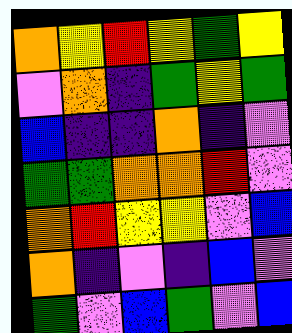[["orange", "yellow", "red", "yellow", "green", "yellow"], ["violet", "orange", "indigo", "green", "yellow", "green"], ["blue", "indigo", "indigo", "orange", "indigo", "violet"], ["green", "green", "orange", "orange", "red", "violet"], ["orange", "red", "yellow", "yellow", "violet", "blue"], ["orange", "indigo", "violet", "indigo", "blue", "violet"], ["green", "violet", "blue", "green", "violet", "blue"]]